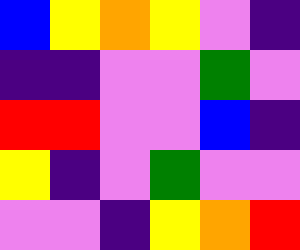[["blue", "yellow", "orange", "yellow", "violet", "indigo"], ["indigo", "indigo", "violet", "violet", "green", "violet"], ["red", "red", "violet", "violet", "blue", "indigo"], ["yellow", "indigo", "violet", "green", "violet", "violet"], ["violet", "violet", "indigo", "yellow", "orange", "red"]]